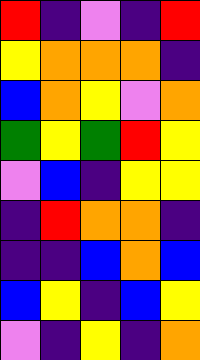[["red", "indigo", "violet", "indigo", "red"], ["yellow", "orange", "orange", "orange", "indigo"], ["blue", "orange", "yellow", "violet", "orange"], ["green", "yellow", "green", "red", "yellow"], ["violet", "blue", "indigo", "yellow", "yellow"], ["indigo", "red", "orange", "orange", "indigo"], ["indigo", "indigo", "blue", "orange", "blue"], ["blue", "yellow", "indigo", "blue", "yellow"], ["violet", "indigo", "yellow", "indigo", "orange"]]